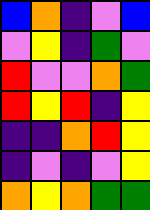[["blue", "orange", "indigo", "violet", "blue"], ["violet", "yellow", "indigo", "green", "violet"], ["red", "violet", "violet", "orange", "green"], ["red", "yellow", "red", "indigo", "yellow"], ["indigo", "indigo", "orange", "red", "yellow"], ["indigo", "violet", "indigo", "violet", "yellow"], ["orange", "yellow", "orange", "green", "green"]]